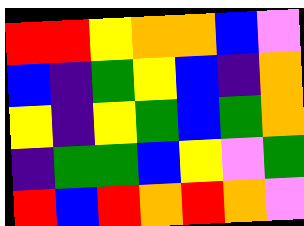[["red", "red", "yellow", "orange", "orange", "blue", "violet"], ["blue", "indigo", "green", "yellow", "blue", "indigo", "orange"], ["yellow", "indigo", "yellow", "green", "blue", "green", "orange"], ["indigo", "green", "green", "blue", "yellow", "violet", "green"], ["red", "blue", "red", "orange", "red", "orange", "violet"]]